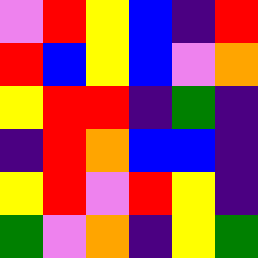[["violet", "red", "yellow", "blue", "indigo", "red"], ["red", "blue", "yellow", "blue", "violet", "orange"], ["yellow", "red", "red", "indigo", "green", "indigo"], ["indigo", "red", "orange", "blue", "blue", "indigo"], ["yellow", "red", "violet", "red", "yellow", "indigo"], ["green", "violet", "orange", "indigo", "yellow", "green"]]